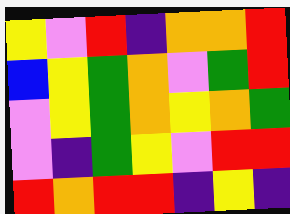[["yellow", "violet", "red", "indigo", "orange", "orange", "red"], ["blue", "yellow", "green", "orange", "violet", "green", "red"], ["violet", "yellow", "green", "orange", "yellow", "orange", "green"], ["violet", "indigo", "green", "yellow", "violet", "red", "red"], ["red", "orange", "red", "red", "indigo", "yellow", "indigo"]]